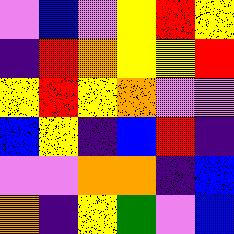[["violet", "blue", "violet", "yellow", "red", "yellow"], ["indigo", "red", "orange", "yellow", "yellow", "red"], ["yellow", "red", "yellow", "orange", "violet", "violet"], ["blue", "yellow", "indigo", "blue", "red", "indigo"], ["violet", "violet", "orange", "orange", "indigo", "blue"], ["orange", "indigo", "yellow", "green", "violet", "blue"]]